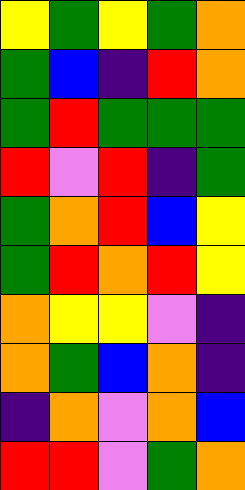[["yellow", "green", "yellow", "green", "orange"], ["green", "blue", "indigo", "red", "orange"], ["green", "red", "green", "green", "green"], ["red", "violet", "red", "indigo", "green"], ["green", "orange", "red", "blue", "yellow"], ["green", "red", "orange", "red", "yellow"], ["orange", "yellow", "yellow", "violet", "indigo"], ["orange", "green", "blue", "orange", "indigo"], ["indigo", "orange", "violet", "orange", "blue"], ["red", "red", "violet", "green", "orange"]]